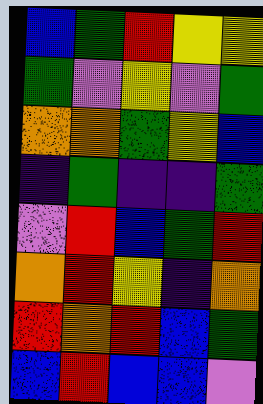[["blue", "green", "red", "yellow", "yellow"], ["green", "violet", "yellow", "violet", "green"], ["orange", "orange", "green", "yellow", "blue"], ["indigo", "green", "indigo", "indigo", "green"], ["violet", "red", "blue", "green", "red"], ["orange", "red", "yellow", "indigo", "orange"], ["red", "orange", "red", "blue", "green"], ["blue", "red", "blue", "blue", "violet"]]